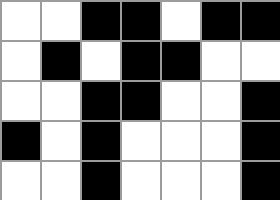[["white", "white", "black", "black", "white", "black", "black"], ["white", "black", "white", "black", "black", "white", "white"], ["white", "white", "black", "black", "white", "white", "black"], ["black", "white", "black", "white", "white", "white", "black"], ["white", "white", "black", "white", "white", "white", "black"]]